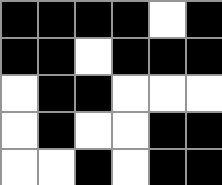[["black", "black", "black", "black", "white", "black"], ["black", "black", "white", "black", "black", "black"], ["white", "black", "black", "white", "white", "white"], ["white", "black", "white", "white", "black", "black"], ["white", "white", "black", "white", "black", "black"]]